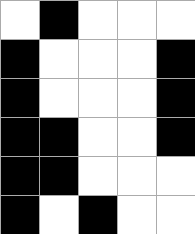[["white", "black", "white", "white", "white"], ["black", "white", "white", "white", "black"], ["black", "white", "white", "white", "black"], ["black", "black", "white", "white", "black"], ["black", "black", "white", "white", "white"], ["black", "white", "black", "white", "white"]]